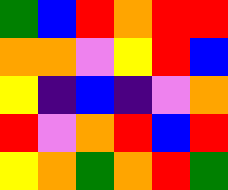[["green", "blue", "red", "orange", "red", "red"], ["orange", "orange", "violet", "yellow", "red", "blue"], ["yellow", "indigo", "blue", "indigo", "violet", "orange"], ["red", "violet", "orange", "red", "blue", "red"], ["yellow", "orange", "green", "orange", "red", "green"]]